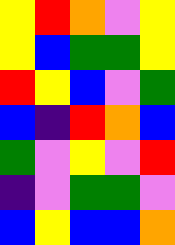[["yellow", "red", "orange", "violet", "yellow"], ["yellow", "blue", "green", "green", "yellow"], ["red", "yellow", "blue", "violet", "green"], ["blue", "indigo", "red", "orange", "blue"], ["green", "violet", "yellow", "violet", "red"], ["indigo", "violet", "green", "green", "violet"], ["blue", "yellow", "blue", "blue", "orange"]]